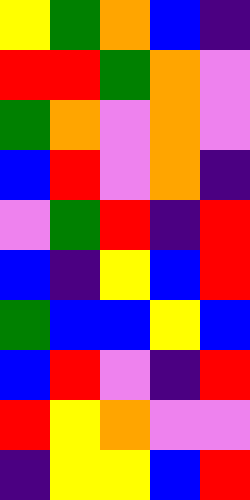[["yellow", "green", "orange", "blue", "indigo"], ["red", "red", "green", "orange", "violet"], ["green", "orange", "violet", "orange", "violet"], ["blue", "red", "violet", "orange", "indigo"], ["violet", "green", "red", "indigo", "red"], ["blue", "indigo", "yellow", "blue", "red"], ["green", "blue", "blue", "yellow", "blue"], ["blue", "red", "violet", "indigo", "red"], ["red", "yellow", "orange", "violet", "violet"], ["indigo", "yellow", "yellow", "blue", "red"]]